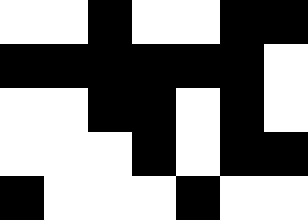[["white", "white", "black", "white", "white", "black", "black"], ["black", "black", "black", "black", "black", "black", "white"], ["white", "white", "black", "black", "white", "black", "white"], ["white", "white", "white", "black", "white", "black", "black"], ["black", "white", "white", "white", "black", "white", "white"]]